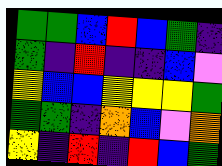[["green", "green", "blue", "red", "blue", "green", "indigo"], ["green", "indigo", "red", "indigo", "indigo", "blue", "violet"], ["yellow", "blue", "blue", "yellow", "yellow", "yellow", "green"], ["green", "green", "indigo", "orange", "blue", "violet", "orange"], ["yellow", "indigo", "red", "indigo", "red", "blue", "green"]]